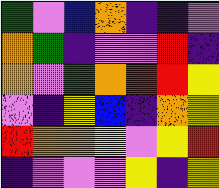[["green", "violet", "blue", "orange", "indigo", "indigo", "violet"], ["orange", "green", "indigo", "violet", "violet", "red", "indigo"], ["orange", "violet", "green", "orange", "red", "red", "yellow"], ["violet", "indigo", "yellow", "blue", "indigo", "orange", "yellow"], ["red", "orange", "orange", "yellow", "violet", "yellow", "red"], ["indigo", "violet", "violet", "violet", "yellow", "indigo", "yellow"]]